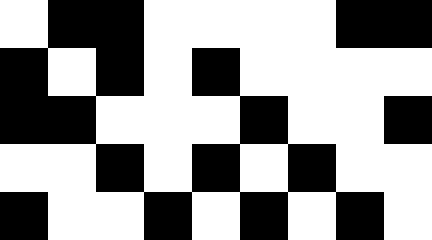[["white", "black", "black", "white", "white", "white", "white", "black", "black"], ["black", "white", "black", "white", "black", "white", "white", "white", "white"], ["black", "black", "white", "white", "white", "black", "white", "white", "black"], ["white", "white", "black", "white", "black", "white", "black", "white", "white"], ["black", "white", "white", "black", "white", "black", "white", "black", "white"]]